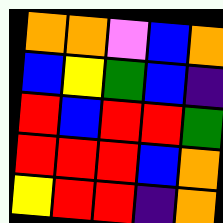[["orange", "orange", "violet", "blue", "orange"], ["blue", "yellow", "green", "blue", "indigo"], ["red", "blue", "red", "red", "green"], ["red", "red", "red", "blue", "orange"], ["yellow", "red", "red", "indigo", "orange"]]